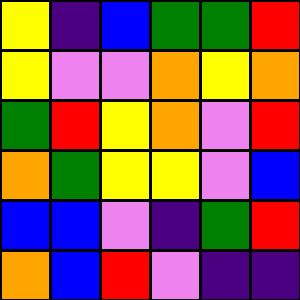[["yellow", "indigo", "blue", "green", "green", "red"], ["yellow", "violet", "violet", "orange", "yellow", "orange"], ["green", "red", "yellow", "orange", "violet", "red"], ["orange", "green", "yellow", "yellow", "violet", "blue"], ["blue", "blue", "violet", "indigo", "green", "red"], ["orange", "blue", "red", "violet", "indigo", "indigo"]]